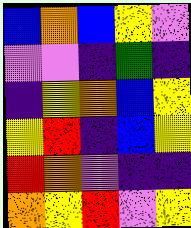[["blue", "orange", "blue", "yellow", "violet"], ["violet", "violet", "indigo", "green", "indigo"], ["indigo", "yellow", "orange", "blue", "yellow"], ["yellow", "red", "indigo", "blue", "yellow"], ["red", "orange", "violet", "indigo", "indigo"], ["orange", "yellow", "red", "violet", "yellow"]]